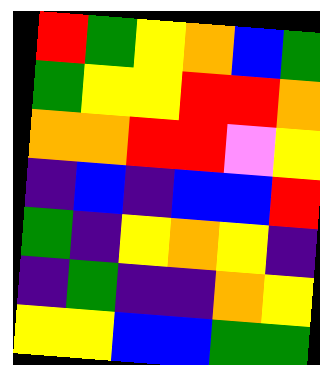[["red", "green", "yellow", "orange", "blue", "green"], ["green", "yellow", "yellow", "red", "red", "orange"], ["orange", "orange", "red", "red", "violet", "yellow"], ["indigo", "blue", "indigo", "blue", "blue", "red"], ["green", "indigo", "yellow", "orange", "yellow", "indigo"], ["indigo", "green", "indigo", "indigo", "orange", "yellow"], ["yellow", "yellow", "blue", "blue", "green", "green"]]